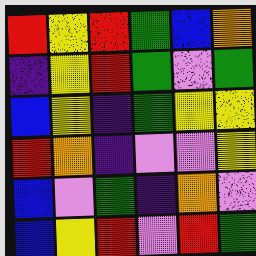[["red", "yellow", "red", "green", "blue", "orange"], ["indigo", "yellow", "red", "green", "violet", "green"], ["blue", "yellow", "indigo", "green", "yellow", "yellow"], ["red", "orange", "indigo", "violet", "violet", "yellow"], ["blue", "violet", "green", "indigo", "orange", "violet"], ["blue", "yellow", "red", "violet", "red", "green"]]